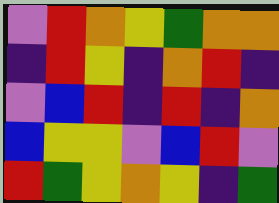[["violet", "red", "orange", "yellow", "green", "orange", "orange"], ["indigo", "red", "yellow", "indigo", "orange", "red", "indigo"], ["violet", "blue", "red", "indigo", "red", "indigo", "orange"], ["blue", "yellow", "yellow", "violet", "blue", "red", "violet"], ["red", "green", "yellow", "orange", "yellow", "indigo", "green"]]